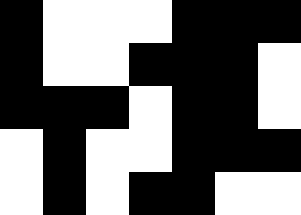[["black", "white", "white", "white", "black", "black", "black"], ["black", "white", "white", "black", "black", "black", "white"], ["black", "black", "black", "white", "black", "black", "white"], ["white", "black", "white", "white", "black", "black", "black"], ["white", "black", "white", "black", "black", "white", "white"]]